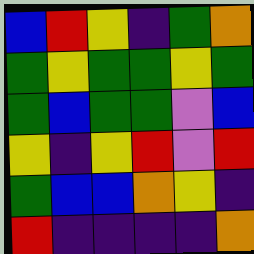[["blue", "red", "yellow", "indigo", "green", "orange"], ["green", "yellow", "green", "green", "yellow", "green"], ["green", "blue", "green", "green", "violet", "blue"], ["yellow", "indigo", "yellow", "red", "violet", "red"], ["green", "blue", "blue", "orange", "yellow", "indigo"], ["red", "indigo", "indigo", "indigo", "indigo", "orange"]]